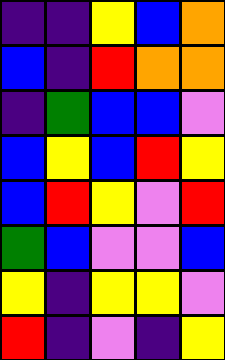[["indigo", "indigo", "yellow", "blue", "orange"], ["blue", "indigo", "red", "orange", "orange"], ["indigo", "green", "blue", "blue", "violet"], ["blue", "yellow", "blue", "red", "yellow"], ["blue", "red", "yellow", "violet", "red"], ["green", "blue", "violet", "violet", "blue"], ["yellow", "indigo", "yellow", "yellow", "violet"], ["red", "indigo", "violet", "indigo", "yellow"]]